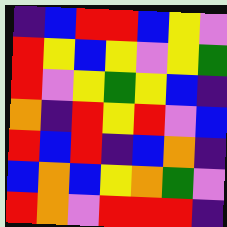[["indigo", "blue", "red", "red", "blue", "yellow", "violet"], ["red", "yellow", "blue", "yellow", "violet", "yellow", "green"], ["red", "violet", "yellow", "green", "yellow", "blue", "indigo"], ["orange", "indigo", "red", "yellow", "red", "violet", "blue"], ["red", "blue", "red", "indigo", "blue", "orange", "indigo"], ["blue", "orange", "blue", "yellow", "orange", "green", "violet"], ["red", "orange", "violet", "red", "red", "red", "indigo"]]